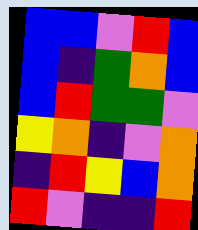[["blue", "blue", "violet", "red", "blue"], ["blue", "indigo", "green", "orange", "blue"], ["blue", "red", "green", "green", "violet"], ["yellow", "orange", "indigo", "violet", "orange"], ["indigo", "red", "yellow", "blue", "orange"], ["red", "violet", "indigo", "indigo", "red"]]